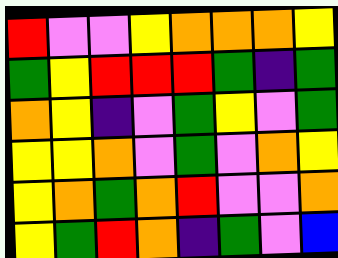[["red", "violet", "violet", "yellow", "orange", "orange", "orange", "yellow"], ["green", "yellow", "red", "red", "red", "green", "indigo", "green"], ["orange", "yellow", "indigo", "violet", "green", "yellow", "violet", "green"], ["yellow", "yellow", "orange", "violet", "green", "violet", "orange", "yellow"], ["yellow", "orange", "green", "orange", "red", "violet", "violet", "orange"], ["yellow", "green", "red", "orange", "indigo", "green", "violet", "blue"]]